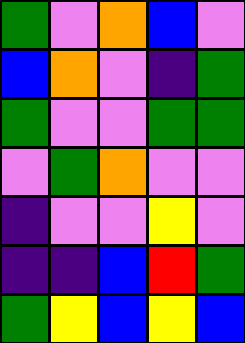[["green", "violet", "orange", "blue", "violet"], ["blue", "orange", "violet", "indigo", "green"], ["green", "violet", "violet", "green", "green"], ["violet", "green", "orange", "violet", "violet"], ["indigo", "violet", "violet", "yellow", "violet"], ["indigo", "indigo", "blue", "red", "green"], ["green", "yellow", "blue", "yellow", "blue"]]